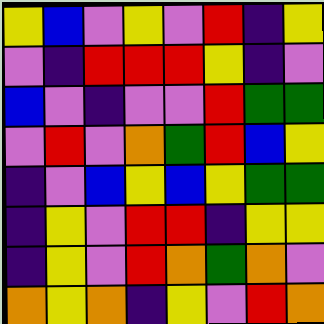[["yellow", "blue", "violet", "yellow", "violet", "red", "indigo", "yellow"], ["violet", "indigo", "red", "red", "red", "yellow", "indigo", "violet"], ["blue", "violet", "indigo", "violet", "violet", "red", "green", "green"], ["violet", "red", "violet", "orange", "green", "red", "blue", "yellow"], ["indigo", "violet", "blue", "yellow", "blue", "yellow", "green", "green"], ["indigo", "yellow", "violet", "red", "red", "indigo", "yellow", "yellow"], ["indigo", "yellow", "violet", "red", "orange", "green", "orange", "violet"], ["orange", "yellow", "orange", "indigo", "yellow", "violet", "red", "orange"]]